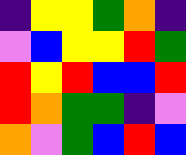[["indigo", "yellow", "yellow", "green", "orange", "indigo"], ["violet", "blue", "yellow", "yellow", "red", "green"], ["red", "yellow", "red", "blue", "blue", "red"], ["red", "orange", "green", "green", "indigo", "violet"], ["orange", "violet", "green", "blue", "red", "blue"]]